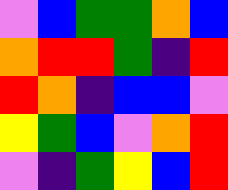[["violet", "blue", "green", "green", "orange", "blue"], ["orange", "red", "red", "green", "indigo", "red"], ["red", "orange", "indigo", "blue", "blue", "violet"], ["yellow", "green", "blue", "violet", "orange", "red"], ["violet", "indigo", "green", "yellow", "blue", "red"]]